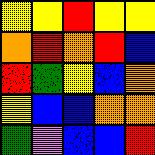[["yellow", "yellow", "red", "yellow", "yellow"], ["orange", "red", "orange", "red", "blue"], ["red", "green", "yellow", "blue", "orange"], ["yellow", "blue", "blue", "orange", "orange"], ["green", "violet", "blue", "blue", "red"]]